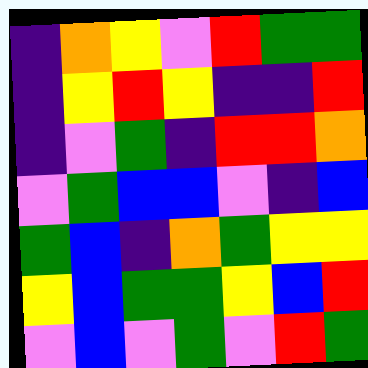[["indigo", "orange", "yellow", "violet", "red", "green", "green"], ["indigo", "yellow", "red", "yellow", "indigo", "indigo", "red"], ["indigo", "violet", "green", "indigo", "red", "red", "orange"], ["violet", "green", "blue", "blue", "violet", "indigo", "blue"], ["green", "blue", "indigo", "orange", "green", "yellow", "yellow"], ["yellow", "blue", "green", "green", "yellow", "blue", "red"], ["violet", "blue", "violet", "green", "violet", "red", "green"]]